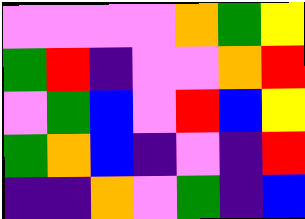[["violet", "violet", "violet", "violet", "orange", "green", "yellow"], ["green", "red", "indigo", "violet", "violet", "orange", "red"], ["violet", "green", "blue", "violet", "red", "blue", "yellow"], ["green", "orange", "blue", "indigo", "violet", "indigo", "red"], ["indigo", "indigo", "orange", "violet", "green", "indigo", "blue"]]